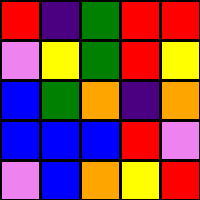[["red", "indigo", "green", "red", "red"], ["violet", "yellow", "green", "red", "yellow"], ["blue", "green", "orange", "indigo", "orange"], ["blue", "blue", "blue", "red", "violet"], ["violet", "blue", "orange", "yellow", "red"]]